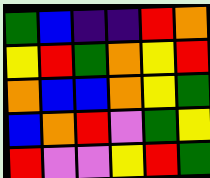[["green", "blue", "indigo", "indigo", "red", "orange"], ["yellow", "red", "green", "orange", "yellow", "red"], ["orange", "blue", "blue", "orange", "yellow", "green"], ["blue", "orange", "red", "violet", "green", "yellow"], ["red", "violet", "violet", "yellow", "red", "green"]]